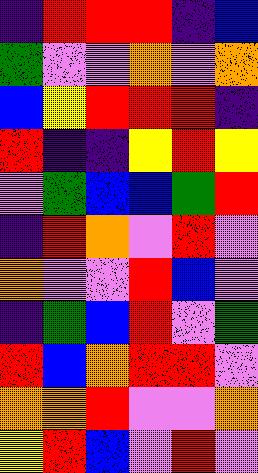[["indigo", "red", "red", "red", "indigo", "blue"], ["green", "violet", "violet", "orange", "violet", "orange"], ["blue", "yellow", "red", "red", "red", "indigo"], ["red", "indigo", "indigo", "yellow", "red", "yellow"], ["violet", "green", "blue", "blue", "green", "red"], ["indigo", "red", "orange", "violet", "red", "violet"], ["orange", "violet", "violet", "red", "blue", "violet"], ["indigo", "green", "blue", "red", "violet", "green"], ["red", "blue", "orange", "red", "red", "violet"], ["orange", "orange", "red", "violet", "violet", "orange"], ["yellow", "red", "blue", "violet", "red", "violet"]]